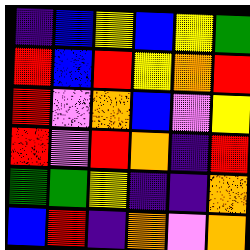[["indigo", "blue", "yellow", "blue", "yellow", "green"], ["red", "blue", "red", "yellow", "orange", "red"], ["red", "violet", "orange", "blue", "violet", "yellow"], ["red", "violet", "red", "orange", "indigo", "red"], ["green", "green", "yellow", "indigo", "indigo", "orange"], ["blue", "red", "indigo", "orange", "violet", "orange"]]